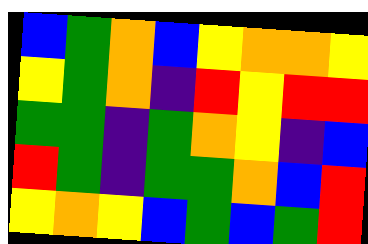[["blue", "green", "orange", "blue", "yellow", "orange", "orange", "yellow"], ["yellow", "green", "orange", "indigo", "red", "yellow", "red", "red"], ["green", "green", "indigo", "green", "orange", "yellow", "indigo", "blue"], ["red", "green", "indigo", "green", "green", "orange", "blue", "red"], ["yellow", "orange", "yellow", "blue", "green", "blue", "green", "red"]]